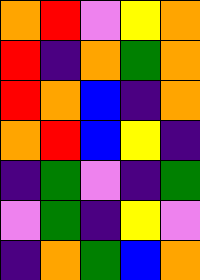[["orange", "red", "violet", "yellow", "orange"], ["red", "indigo", "orange", "green", "orange"], ["red", "orange", "blue", "indigo", "orange"], ["orange", "red", "blue", "yellow", "indigo"], ["indigo", "green", "violet", "indigo", "green"], ["violet", "green", "indigo", "yellow", "violet"], ["indigo", "orange", "green", "blue", "orange"]]